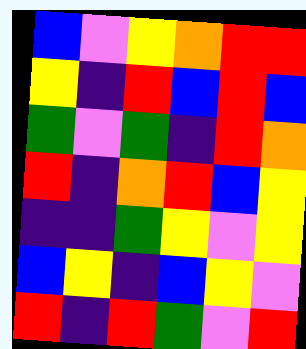[["blue", "violet", "yellow", "orange", "red", "red"], ["yellow", "indigo", "red", "blue", "red", "blue"], ["green", "violet", "green", "indigo", "red", "orange"], ["red", "indigo", "orange", "red", "blue", "yellow"], ["indigo", "indigo", "green", "yellow", "violet", "yellow"], ["blue", "yellow", "indigo", "blue", "yellow", "violet"], ["red", "indigo", "red", "green", "violet", "red"]]